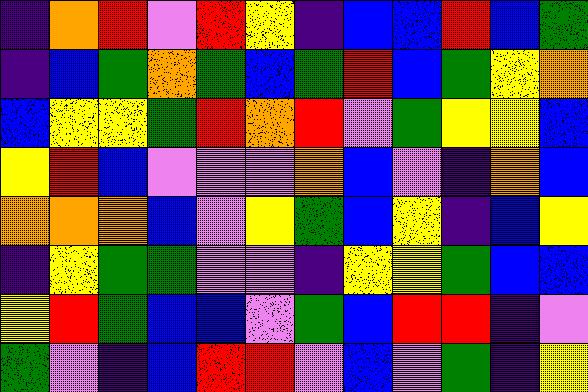[["indigo", "orange", "red", "violet", "red", "yellow", "indigo", "blue", "blue", "red", "blue", "green"], ["indigo", "blue", "green", "orange", "green", "blue", "green", "red", "blue", "green", "yellow", "orange"], ["blue", "yellow", "yellow", "green", "red", "orange", "red", "violet", "green", "yellow", "yellow", "blue"], ["yellow", "red", "blue", "violet", "violet", "violet", "orange", "blue", "violet", "indigo", "orange", "blue"], ["orange", "orange", "orange", "blue", "violet", "yellow", "green", "blue", "yellow", "indigo", "blue", "yellow"], ["indigo", "yellow", "green", "green", "violet", "violet", "indigo", "yellow", "yellow", "green", "blue", "blue"], ["yellow", "red", "green", "blue", "blue", "violet", "green", "blue", "red", "red", "indigo", "violet"], ["green", "violet", "indigo", "blue", "red", "red", "violet", "blue", "violet", "green", "indigo", "yellow"]]